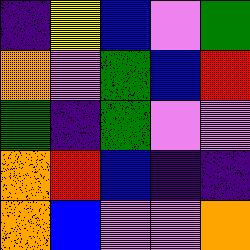[["indigo", "yellow", "blue", "violet", "green"], ["orange", "violet", "green", "blue", "red"], ["green", "indigo", "green", "violet", "violet"], ["orange", "red", "blue", "indigo", "indigo"], ["orange", "blue", "violet", "violet", "orange"]]